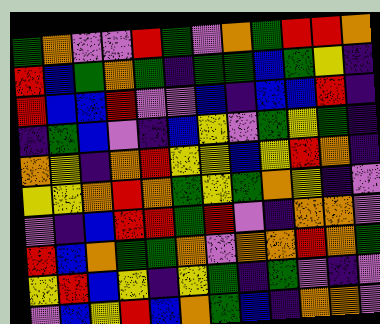[["green", "orange", "violet", "violet", "red", "green", "violet", "orange", "green", "red", "red", "orange"], ["red", "blue", "green", "orange", "green", "indigo", "green", "green", "blue", "green", "yellow", "indigo"], ["red", "blue", "blue", "red", "violet", "violet", "blue", "indigo", "blue", "blue", "red", "indigo"], ["indigo", "green", "blue", "violet", "indigo", "blue", "yellow", "violet", "green", "yellow", "green", "indigo"], ["orange", "yellow", "indigo", "orange", "red", "yellow", "yellow", "blue", "yellow", "red", "orange", "indigo"], ["yellow", "yellow", "orange", "red", "orange", "green", "yellow", "green", "orange", "yellow", "indigo", "violet"], ["violet", "indigo", "blue", "red", "red", "green", "red", "violet", "indigo", "orange", "orange", "violet"], ["red", "blue", "orange", "green", "green", "orange", "violet", "orange", "orange", "red", "orange", "green"], ["yellow", "red", "blue", "yellow", "indigo", "yellow", "green", "indigo", "green", "violet", "indigo", "violet"], ["violet", "blue", "yellow", "red", "blue", "orange", "green", "blue", "indigo", "orange", "orange", "violet"]]